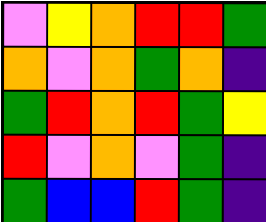[["violet", "yellow", "orange", "red", "red", "green"], ["orange", "violet", "orange", "green", "orange", "indigo"], ["green", "red", "orange", "red", "green", "yellow"], ["red", "violet", "orange", "violet", "green", "indigo"], ["green", "blue", "blue", "red", "green", "indigo"]]